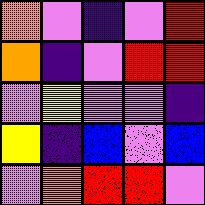[["orange", "violet", "indigo", "violet", "red"], ["orange", "indigo", "violet", "red", "red"], ["violet", "yellow", "violet", "violet", "indigo"], ["yellow", "indigo", "blue", "violet", "blue"], ["violet", "orange", "red", "red", "violet"]]